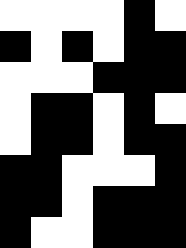[["white", "white", "white", "white", "black", "white"], ["black", "white", "black", "white", "black", "black"], ["white", "white", "white", "black", "black", "black"], ["white", "black", "black", "white", "black", "white"], ["white", "black", "black", "white", "black", "black"], ["black", "black", "white", "white", "white", "black"], ["black", "black", "white", "black", "black", "black"], ["black", "white", "white", "black", "black", "black"]]